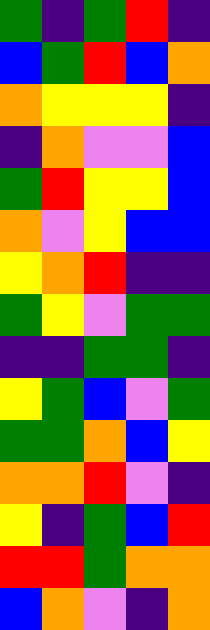[["green", "indigo", "green", "red", "indigo"], ["blue", "green", "red", "blue", "orange"], ["orange", "yellow", "yellow", "yellow", "indigo"], ["indigo", "orange", "violet", "violet", "blue"], ["green", "red", "yellow", "yellow", "blue"], ["orange", "violet", "yellow", "blue", "blue"], ["yellow", "orange", "red", "indigo", "indigo"], ["green", "yellow", "violet", "green", "green"], ["indigo", "indigo", "green", "green", "indigo"], ["yellow", "green", "blue", "violet", "green"], ["green", "green", "orange", "blue", "yellow"], ["orange", "orange", "red", "violet", "indigo"], ["yellow", "indigo", "green", "blue", "red"], ["red", "red", "green", "orange", "orange"], ["blue", "orange", "violet", "indigo", "orange"]]